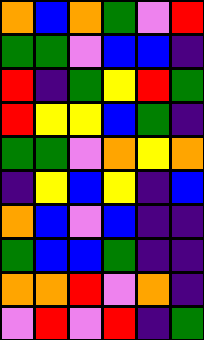[["orange", "blue", "orange", "green", "violet", "red"], ["green", "green", "violet", "blue", "blue", "indigo"], ["red", "indigo", "green", "yellow", "red", "green"], ["red", "yellow", "yellow", "blue", "green", "indigo"], ["green", "green", "violet", "orange", "yellow", "orange"], ["indigo", "yellow", "blue", "yellow", "indigo", "blue"], ["orange", "blue", "violet", "blue", "indigo", "indigo"], ["green", "blue", "blue", "green", "indigo", "indigo"], ["orange", "orange", "red", "violet", "orange", "indigo"], ["violet", "red", "violet", "red", "indigo", "green"]]